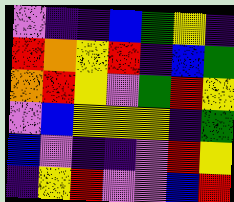[["violet", "indigo", "indigo", "blue", "green", "yellow", "indigo"], ["red", "orange", "yellow", "red", "indigo", "blue", "green"], ["orange", "red", "yellow", "violet", "green", "red", "yellow"], ["violet", "blue", "yellow", "yellow", "yellow", "indigo", "green"], ["blue", "violet", "indigo", "indigo", "violet", "red", "yellow"], ["indigo", "yellow", "red", "violet", "violet", "blue", "red"]]